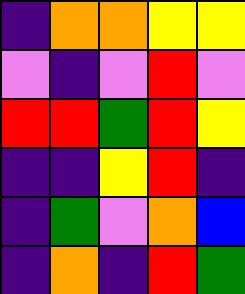[["indigo", "orange", "orange", "yellow", "yellow"], ["violet", "indigo", "violet", "red", "violet"], ["red", "red", "green", "red", "yellow"], ["indigo", "indigo", "yellow", "red", "indigo"], ["indigo", "green", "violet", "orange", "blue"], ["indigo", "orange", "indigo", "red", "green"]]